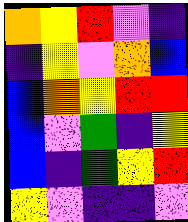[["orange", "yellow", "red", "violet", "indigo"], ["indigo", "yellow", "violet", "orange", "blue"], ["blue", "orange", "yellow", "red", "red"], ["blue", "violet", "green", "indigo", "yellow"], ["blue", "indigo", "green", "yellow", "red"], ["yellow", "violet", "indigo", "indigo", "violet"]]